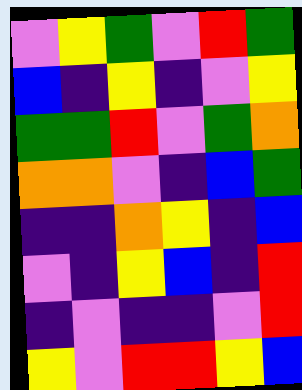[["violet", "yellow", "green", "violet", "red", "green"], ["blue", "indigo", "yellow", "indigo", "violet", "yellow"], ["green", "green", "red", "violet", "green", "orange"], ["orange", "orange", "violet", "indigo", "blue", "green"], ["indigo", "indigo", "orange", "yellow", "indigo", "blue"], ["violet", "indigo", "yellow", "blue", "indigo", "red"], ["indigo", "violet", "indigo", "indigo", "violet", "red"], ["yellow", "violet", "red", "red", "yellow", "blue"]]